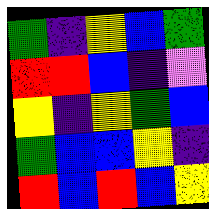[["green", "indigo", "yellow", "blue", "green"], ["red", "red", "blue", "indigo", "violet"], ["yellow", "indigo", "yellow", "green", "blue"], ["green", "blue", "blue", "yellow", "indigo"], ["red", "blue", "red", "blue", "yellow"]]